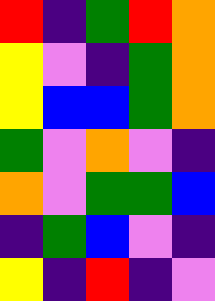[["red", "indigo", "green", "red", "orange"], ["yellow", "violet", "indigo", "green", "orange"], ["yellow", "blue", "blue", "green", "orange"], ["green", "violet", "orange", "violet", "indigo"], ["orange", "violet", "green", "green", "blue"], ["indigo", "green", "blue", "violet", "indigo"], ["yellow", "indigo", "red", "indigo", "violet"]]